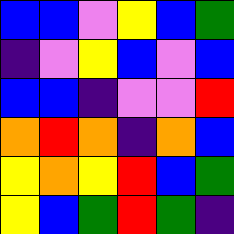[["blue", "blue", "violet", "yellow", "blue", "green"], ["indigo", "violet", "yellow", "blue", "violet", "blue"], ["blue", "blue", "indigo", "violet", "violet", "red"], ["orange", "red", "orange", "indigo", "orange", "blue"], ["yellow", "orange", "yellow", "red", "blue", "green"], ["yellow", "blue", "green", "red", "green", "indigo"]]